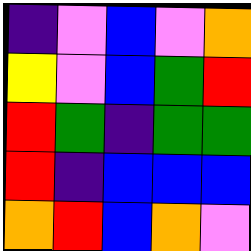[["indigo", "violet", "blue", "violet", "orange"], ["yellow", "violet", "blue", "green", "red"], ["red", "green", "indigo", "green", "green"], ["red", "indigo", "blue", "blue", "blue"], ["orange", "red", "blue", "orange", "violet"]]